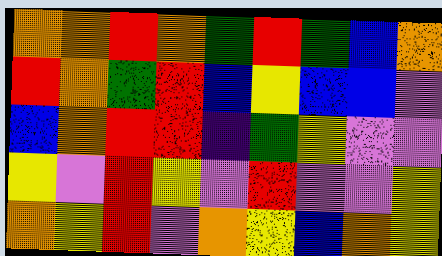[["orange", "orange", "red", "orange", "green", "red", "green", "blue", "orange"], ["red", "orange", "green", "red", "blue", "yellow", "blue", "blue", "violet"], ["blue", "orange", "red", "red", "indigo", "green", "yellow", "violet", "violet"], ["yellow", "violet", "red", "yellow", "violet", "red", "violet", "violet", "yellow"], ["orange", "yellow", "red", "violet", "orange", "yellow", "blue", "orange", "yellow"]]